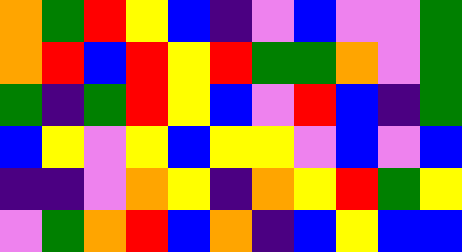[["orange", "green", "red", "yellow", "blue", "indigo", "violet", "blue", "violet", "violet", "green"], ["orange", "red", "blue", "red", "yellow", "red", "green", "green", "orange", "violet", "green"], ["green", "indigo", "green", "red", "yellow", "blue", "violet", "red", "blue", "indigo", "green"], ["blue", "yellow", "violet", "yellow", "blue", "yellow", "yellow", "violet", "blue", "violet", "blue"], ["indigo", "indigo", "violet", "orange", "yellow", "indigo", "orange", "yellow", "red", "green", "yellow"], ["violet", "green", "orange", "red", "blue", "orange", "indigo", "blue", "yellow", "blue", "blue"]]